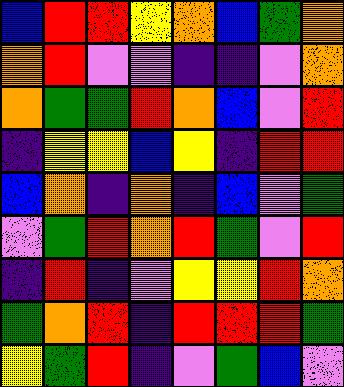[["blue", "red", "red", "yellow", "orange", "blue", "green", "orange"], ["orange", "red", "violet", "violet", "indigo", "indigo", "violet", "orange"], ["orange", "green", "green", "red", "orange", "blue", "violet", "red"], ["indigo", "yellow", "yellow", "blue", "yellow", "indigo", "red", "red"], ["blue", "orange", "indigo", "orange", "indigo", "blue", "violet", "green"], ["violet", "green", "red", "orange", "red", "green", "violet", "red"], ["indigo", "red", "indigo", "violet", "yellow", "yellow", "red", "orange"], ["green", "orange", "red", "indigo", "red", "red", "red", "green"], ["yellow", "green", "red", "indigo", "violet", "green", "blue", "violet"]]